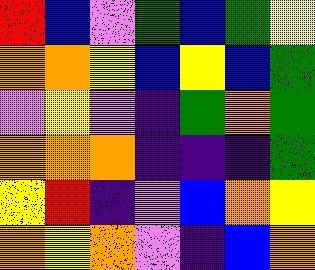[["red", "blue", "violet", "green", "blue", "green", "yellow"], ["orange", "orange", "yellow", "blue", "yellow", "blue", "green"], ["violet", "yellow", "violet", "indigo", "green", "orange", "green"], ["orange", "orange", "orange", "indigo", "indigo", "indigo", "green"], ["yellow", "red", "indigo", "violet", "blue", "orange", "yellow"], ["orange", "yellow", "orange", "violet", "indigo", "blue", "orange"]]